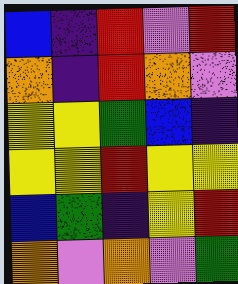[["blue", "indigo", "red", "violet", "red"], ["orange", "indigo", "red", "orange", "violet"], ["yellow", "yellow", "green", "blue", "indigo"], ["yellow", "yellow", "red", "yellow", "yellow"], ["blue", "green", "indigo", "yellow", "red"], ["orange", "violet", "orange", "violet", "green"]]